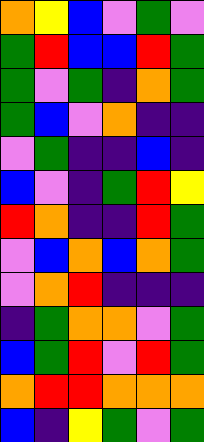[["orange", "yellow", "blue", "violet", "green", "violet"], ["green", "red", "blue", "blue", "red", "green"], ["green", "violet", "green", "indigo", "orange", "green"], ["green", "blue", "violet", "orange", "indigo", "indigo"], ["violet", "green", "indigo", "indigo", "blue", "indigo"], ["blue", "violet", "indigo", "green", "red", "yellow"], ["red", "orange", "indigo", "indigo", "red", "green"], ["violet", "blue", "orange", "blue", "orange", "green"], ["violet", "orange", "red", "indigo", "indigo", "indigo"], ["indigo", "green", "orange", "orange", "violet", "green"], ["blue", "green", "red", "violet", "red", "green"], ["orange", "red", "red", "orange", "orange", "orange"], ["blue", "indigo", "yellow", "green", "violet", "green"]]